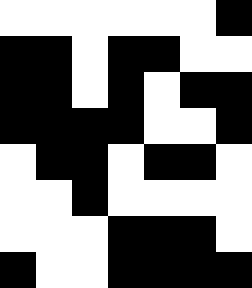[["white", "white", "white", "white", "white", "white", "black"], ["black", "black", "white", "black", "black", "white", "white"], ["black", "black", "white", "black", "white", "black", "black"], ["black", "black", "black", "black", "white", "white", "black"], ["white", "black", "black", "white", "black", "black", "white"], ["white", "white", "black", "white", "white", "white", "white"], ["white", "white", "white", "black", "black", "black", "white"], ["black", "white", "white", "black", "black", "black", "black"]]